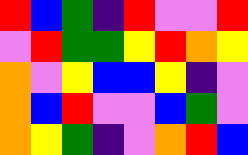[["red", "blue", "green", "indigo", "red", "violet", "violet", "red"], ["violet", "red", "green", "green", "yellow", "red", "orange", "yellow"], ["orange", "violet", "yellow", "blue", "blue", "yellow", "indigo", "violet"], ["orange", "blue", "red", "violet", "violet", "blue", "green", "violet"], ["orange", "yellow", "green", "indigo", "violet", "orange", "red", "blue"]]